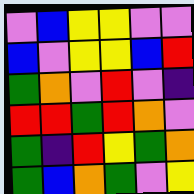[["violet", "blue", "yellow", "yellow", "violet", "violet"], ["blue", "violet", "yellow", "yellow", "blue", "red"], ["green", "orange", "violet", "red", "violet", "indigo"], ["red", "red", "green", "red", "orange", "violet"], ["green", "indigo", "red", "yellow", "green", "orange"], ["green", "blue", "orange", "green", "violet", "yellow"]]